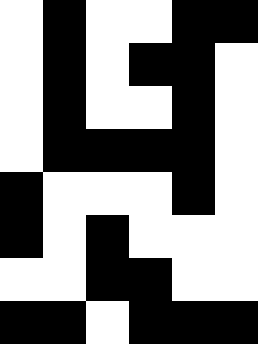[["white", "black", "white", "white", "black", "black"], ["white", "black", "white", "black", "black", "white"], ["white", "black", "white", "white", "black", "white"], ["white", "black", "black", "black", "black", "white"], ["black", "white", "white", "white", "black", "white"], ["black", "white", "black", "white", "white", "white"], ["white", "white", "black", "black", "white", "white"], ["black", "black", "white", "black", "black", "black"]]